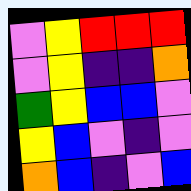[["violet", "yellow", "red", "red", "red"], ["violet", "yellow", "indigo", "indigo", "orange"], ["green", "yellow", "blue", "blue", "violet"], ["yellow", "blue", "violet", "indigo", "violet"], ["orange", "blue", "indigo", "violet", "blue"]]